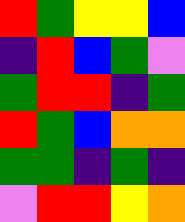[["red", "green", "yellow", "yellow", "blue"], ["indigo", "red", "blue", "green", "violet"], ["green", "red", "red", "indigo", "green"], ["red", "green", "blue", "orange", "orange"], ["green", "green", "indigo", "green", "indigo"], ["violet", "red", "red", "yellow", "orange"]]